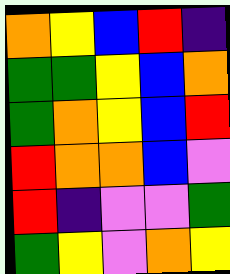[["orange", "yellow", "blue", "red", "indigo"], ["green", "green", "yellow", "blue", "orange"], ["green", "orange", "yellow", "blue", "red"], ["red", "orange", "orange", "blue", "violet"], ["red", "indigo", "violet", "violet", "green"], ["green", "yellow", "violet", "orange", "yellow"]]